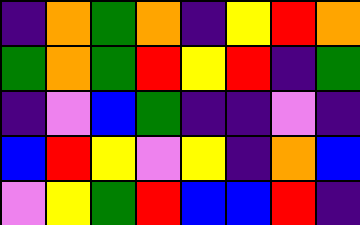[["indigo", "orange", "green", "orange", "indigo", "yellow", "red", "orange"], ["green", "orange", "green", "red", "yellow", "red", "indigo", "green"], ["indigo", "violet", "blue", "green", "indigo", "indigo", "violet", "indigo"], ["blue", "red", "yellow", "violet", "yellow", "indigo", "orange", "blue"], ["violet", "yellow", "green", "red", "blue", "blue", "red", "indigo"]]